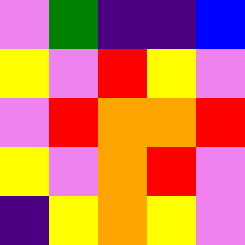[["violet", "green", "indigo", "indigo", "blue"], ["yellow", "violet", "red", "yellow", "violet"], ["violet", "red", "orange", "orange", "red"], ["yellow", "violet", "orange", "red", "violet"], ["indigo", "yellow", "orange", "yellow", "violet"]]